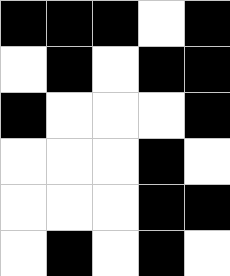[["black", "black", "black", "white", "black"], ["white", "black", "white", "black", "black"], ["black", "white", "white", "white", "black"], ["white", "white", "white", "black", "white"], ["white", "white", "white", "black", "black"], ["white", "black", "white", "black", "white"]]